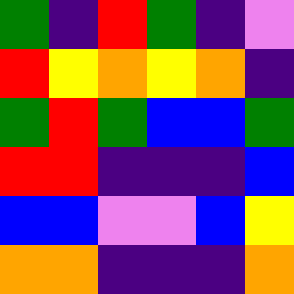[["green", "indigo", "red", "green", "indigo", "violet"], ["red", "yellow", "orange", "yellow", "orange", "indigo"], ["green", "red", "green", "blue", "blue", "green"], ["red", "red", "indigo", "indigo", "indigo", "blue"], ["blue", "blue", "violet", "violet", "blue", "yellow"], ["orange", "orange", "indigo", "indigo", "indigo", "orange"]]